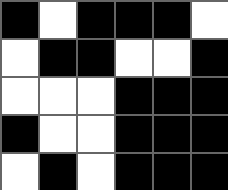[["black", "white", "black", "black", "black", "white"], ["white", "black", "black", "white", "white", "black"], ["white", "white", "white", "black", "black", "black"], ["black", "white", "white", "black", "black", "black"], ["white", "black", "white", "black", "black", "black"]]